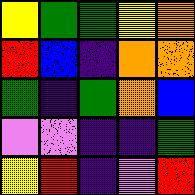[["yellow", "green", "green", "yellow", "orange"], ["red", "blue", "indigo", "orange", "orange"], ["green", "indigo", "green", "orange", "blue"], ["violet", "violet", "indigo", "indigo", "green"], ["yellow", "red", "indigo", "violet", "red"]]